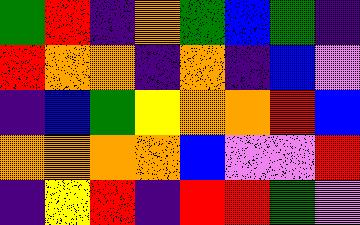[["green", "red", "indigo", "orange", "green", "blue", "green", "indigo"], ["red", "orange", "orange", "indigo", "orange", "indigo", "blue", "violet"], ["indigo", "blue", "green", "yellow", "orange", "orange", "red", "blue"], ["orange", "orange", "orange", "orange", "blue", "violet", "violet", "red"], ["indigo", "yellow", "red", "indigo", "red", "red", "green", "violet"]]